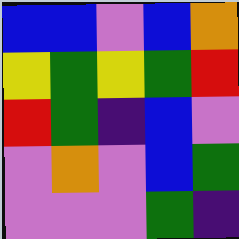[["blue", "blue", "violet", "blue", "orange"], ["yellow", "green", "yellow", "green", "red"], ["red", "green", "indigo", "blue", "violet"], ["violet", "orange", "violet", "blue", "green"], ["violet", "violet", "violet", "green", "indigo"]]